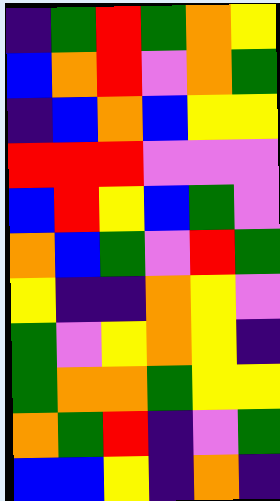[["indigo", "green", "red", "green", "orange", "yellow"], ["blue", "orange", "red", "violet", "orange", "green"], ["indigo", "blue", "orange", "blue", "yellow", "yellow"], ["red", "red", "red", "violet", "violet", "violet"], ["blue", "red", "yellow", "blue", "green", "violet"], ["orange", "blue", "green", "violet", "red", "green"], ["yellow", "indigo", "indigo", "orange", "yellow", "violet"], ["green", "violet", "yellow", "orange", "yellow", "indigo"], ["green", "orange", "orange", "green", "yellow", "yellow"], ["orange", "green", "red", "indigo", "violet", "green"], ["blue", "blue", "yellow", "indigo", "orange", "indigo"]]